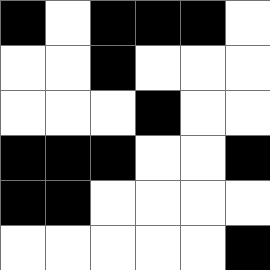[["black", "white", "black", "black", "black", "white"], ["white", "white", "black", "white", "white", "white"], ["white", "white", "white", "black", "white", "white"], ["black", "black", "black", "white", "white", "black"], ["black", "black", "white", "white", "white", "white"], ["white", "white", "white", "white", "white", "black"]]